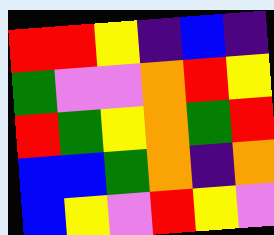[["red", "red", "yellow", "indigo", "blue", "indigo"], ["green", "violet", "violet", "orange", "red", "yellow"], ["red", "green", "yellow", "orange", "green", "red"], ["blue", "blue", "green", "orange", "indigo", "orange"], ["blue", "yellow", "violet", "red", "yellow", "violet"]]